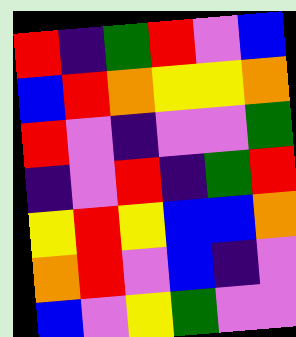[["red", "indigo", "green", "red", "violet", "blue"], ["blue", "red", "orange", "yellow", "yellow", "orange"], ["red", "violet", "indigo", "violet", "violet", "green"], ["indigo", "violet", "red", "indigo", "green", "red"], ["yellow", "red", "yellow", "blue", "blue", "orange"], ["orange", "red", "violet", "blue", "indigo", "violet"], ["blue", "violet", "yellow", "green", "violet", "violet"]]